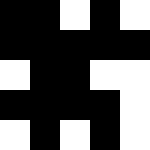[["black", "black", "white", "black", "white"], ["black", "black", "black", "black", "black"], ["white", "black", "black", "white", "white"], ["black", "black", "black", "black", "white"], ["white", "black", "white", "black", "white"]]